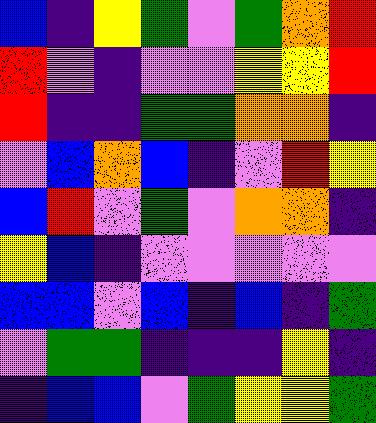[["blue", "indigo", "yellow", "green", "violet", "green", "orange", "red"], ["red", "violet", "indigo", "violet", "violet", "yellow", "yellow", "red"], ["red", "indigo", "indigo", "green", "green", "orange", "orange", "indigo"], ["violet", "blue", "orange", "blue", "indigo", "violet", "red", "yellow"], ["blue", "red", "violet", "green", "violet", "orange", "orange", "indigo"], ["yellow", "blue", "indigo", "violet", "violet", "violet", "violet", "violet"], ["blue", "blue", "violet", "blue", "indigo", "blue", "indigo", "green"], ["violet", "green", "green", "indigo", "indigo", "indigo", "yellow", "indigo"], ["indigo", "blue", "blue", "violet", "green", "yellow", "yellow", "green"]]